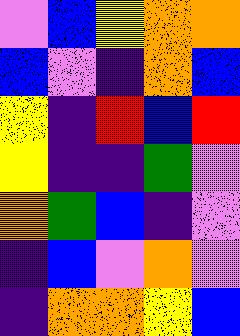[["violet", "blue", "yellow", "orange", "orange"], ["blue", "violet", "indigo", "orange", "blue"], ["yellow", "indigo", "red", "blue", "red"], ["yellow", "indigo", "indigo", "green", "violet"], ["orange", "green", "blue", "indigo", "violet"], ["indigo", "blue", "violet", "orange", "violet"], ["indigo", "orange", "orange", "yellow", "blue"]]